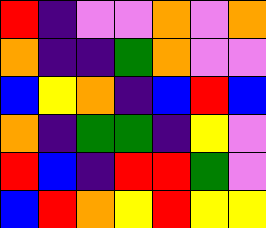[["red", "indigo", "violet", "violet", "orange", "violet", "orange"], ["orange", "indigo", "indigo", "green", "orange", "violet", "violet"], ["blue", "yellow", "orange", "indigo", "blue", "red", "blue"], ["orange", "indigo", "green", "green", "indigo", "yellow", "violet"], ["red", "blue", "indigo", "red", "red", "green", "violet"], ["blue", "red", "orange", "yellow", "red", "yellow", "yellow"]]